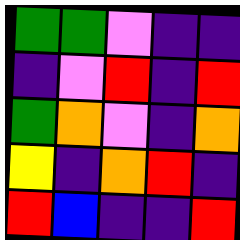[["green", "green", "violet", "indigo", "indigo"], ["indigo", "violet", "red", "indigo", "red"], ["green", "orange", "violet", "indigo", "orange"], ["yellow", "indigo", "orange", "red", "indigo"], ["red", "blue", "indigo", "indigo", "red"]]